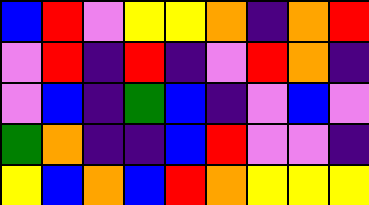[["blue", "red", "violet", "yellow", "yellow", "orange", "indigo", "orange", "red"], ["violet", "red", "indigo", "red", "indigo", "violet", "red", "orange", "indigo"], ["violet", "blue", "indigo", "green", "blue", "indigo", "violet", "blue", "violet"], ["green", "orange", "indigo", "indigo", "blue", "red", "violet", "violet", "indigo"], ["yellow", "blue", "orange", "blue", "red", "orange", "yellow", "yellow", "yellow"]]